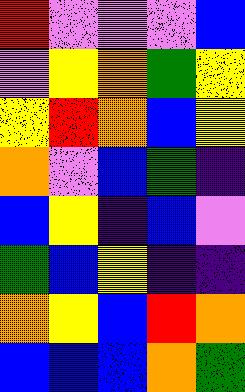[["red", "violet", "violet", "violet", "blue"], ["violet", "yellow", "orange", "green", "yellow"], ["yellow", "red", "orange", "blue", "yellow"], ["orange", "violet", "blue", "green", "indigo"], ["blue", "yellow", "indigo", "blue", "violet"], ["green", "blue", "yellow", "indigo", "indigo"], ["orange", "yellow", "blue", "red", "orange"], ["blue", "blue", "blue", "orange", "green"]]